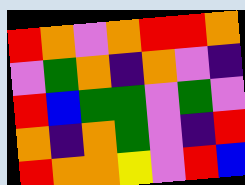[["red", "orange", "violet", "orange", "red", "red", "orange"], ["violet", "green", "orange", "indigo", "orange", "violet", "indigo"], ["red", "blue", "green", "green", "violet", "green", "violet"], ["orange", "indigo", "orange", "green", "violet", "indigo", "red"], ["red", "orange", "orange", "yellow", "violet", "red", "blue"]]